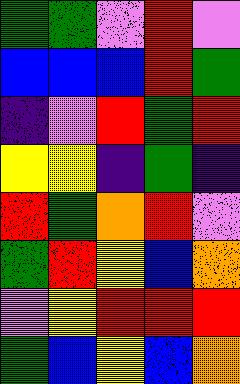[["green", "green", "violet", "red", "violet"], ["blue", "blue", "blue", "red", "green"], ["indigo", "violet", "red", "green", "red"], ["yellow", "yellow", "indigo", "green", "indigo"], ["red", "green", "orange", "red", "violet"], ["green", "red", "yellow", "blue", "orange"], ["violet", "yellow", "red", "red", "red"], ["green", "blue", "yellow", "blue", "orange"]]